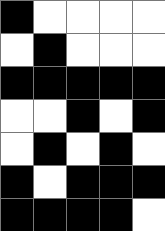[["black", "white", "white", "white", "white"], ["white", "black", "white", "white", "white"], ["black", "black", "black", "black", "black"], ["white", "white", "black", "white", "black"], ["white", "black", "white", "black", "white"], ["black", "white", "black", "black", "black"], ["black", "black", "black", "black", "white"]]